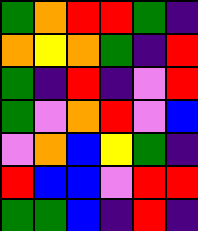[["green", "orange", "red", "red", "green", "indigo"], ["orange", "yellow", "orange", "green", "indigo", "red"], ["green", "indigo", "red", "indigo", "violet", "red"], ["green", "violet", "orange", "red", "violet", "blue"], ["violet", "orange", "blue", "yellow", "green", "indigo"], ["red", "blue", "blue", "violet", "red", "red"], ["green", "green", "blue", "indigo", "red", "indigo"]]